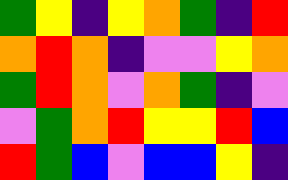[["green", "yellow", "indigo", "yellow", "orange", "green", "indigo", "red"], ["orange", "red", "orange", "indigo", "violet", "violet", "yellow", "orange"], ["green", "red", "orange", "violet", "orange", "green", "indigo", "violet"], ["violet", "green", "orange", "red", "yellow", "yellow", "red", "blue"], ["red", "green", "blue", "violet", "blue", "blue", "yellow", "indigo"]]